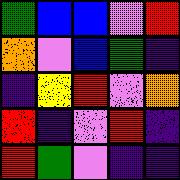[["green", "blue", "blue", "violet", "red"], ["orange", "violet", "blue", "green", "indigo"], ["indigo", "yellow", "red", "violet", "orange"], ["red", "indigo", "violet", "red", "indigo"], ["red", "green", "violet", "indigo", "indigo"]]